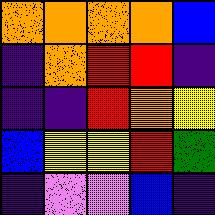[["orange", "orange", "orange", "orange", "blue"], ["indigo", "orange", "red", "red", "indigo"], ["indigo", "indigo", "red", "orange", "yellow"], ["blue", "yellow", "yellow", "red", "green"], ["indigo", "violet", "violet", "blue", "indigo"]]